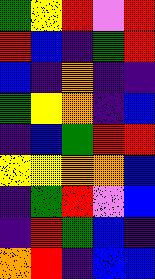[["green", "yellow", "red", "violet", "red"], ["red", "blue", "indigo", "green", "red"], ["blue", "indigo", "orange", "indigo", "indigo"], ["green", "yellow", "orange", "indigo", "blue"], ["indigo", "blue", "green", "red", "red"], ["yellow", "yellow", "orange", "orange", "blue"], ["indigo", "green", "red", "violet", "blue"], ["indigo", "red", "green", "blue", "indigo"], ["orange", "red", "indigo", "blue", "blue"]]